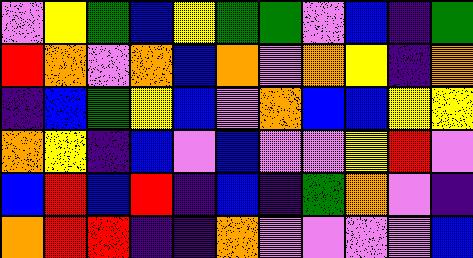[["violet", "yellow", "green", "blue", "yellow", "green", "green", "violet", "blue", "indigo", "green"], ["red", "orange", "violet", "orange", "blue", "orange", "violet", "orange", "yellow", "indigo", "orange"], ["indigo", "blue", "green", "yellow", "blue", "violet", "orange", "blue", "blue", "yellow", "yellow"], ["orange", "yellow", "indigo", "blue", "violet", "blue", "violet", "violet", "yellow", "red", "violet"], ["blue", "red", "blue", "red", "indigo", "blue", "indigo", "green", "orange", "violet", "indigo"], ["orange", "red", "red", "indigo", "indigo", "orange", "violet", "violet", "violet", "violet", "blue"]]